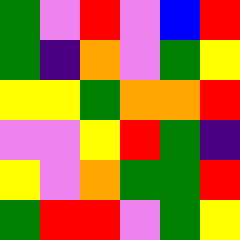[["green", "violet", "red", "violet", "blue", "red"], ["green", "indigo", "orange", "violet", "green", "yellow"], ["yellow", "yellow", "green", "orange", "orange", "red"], ["violet", "violet", "yellow", "red", "green", "indigo"], ["yellow", "violet", "orange", "green", "green", "red"], ["green", "red", "red", "violet", "green", "yellow"]]